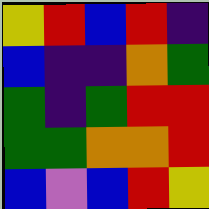[["yellow", "red", "blue", "red", "indigo"], ["blue", "indigo", "indigo", "orange", "green"], ["green", "indigo", "green", "red", "red"], ["green", "green", "orange", "orange", "red"], ["blue", "violet", "blue", "red", "yellow"]]